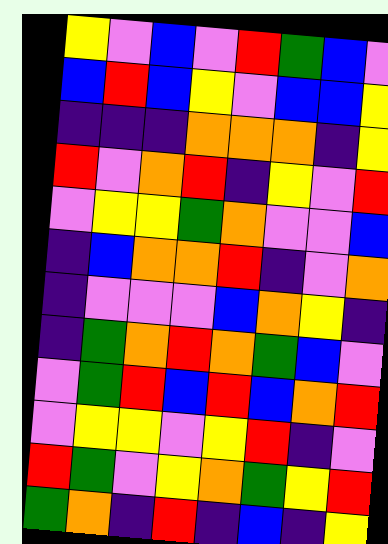[["yellow", "violet", "blue", "violet", "red", "green", "blue", "violet"], ["blue", "red", "blue", "yellow", "violet", "blue", "blue", "yellow"], ["indigo", "indigo", "indigo", "orange", "orange", "orange", "indigo", "yellow"], ["red", "violet", "orange", "red", "indigo", "yellow", "violet", "red"], ["violet", "yellow", "yellow", "green", "orange", "violet", "violet", "blue"], ["indigo", "blue", "orange", "orange", "red", "indigo", "violet", "orange"], ["indigo", "violet", "violet", "violet", "blue", "orange", "yellow", "indigo"], ["indigo", "green", "orange", "red", "orange", "green", "blue", "violet"], ["violet", "green", "red", "blue", "red", "blue", "orange", "red"], ["violet", "yellow", "yellow", "violet", "yellow", "red", "indigo", "violet"], ["red", "green", "violet", "yellow", "orange", "green", "yellow", "red"], ["green", "orange", "indigo", "red", "indigo", "blue", "indigo", "yellow"]]